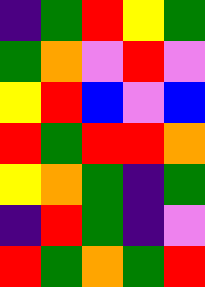[["indigo", "green", "red", "yellow", "green"], ["green", "orange", "violet", "red", "violet"], ["yellow", "red", "blue", "violet", "blue"], ["red", "green", "red", "red", "orange"], ["yellow", "orange", "green", "indigo", "green"], ["indigo", "red", "green", "indigo", "violet"], ["red", "green", "orange", "green", "red"]]